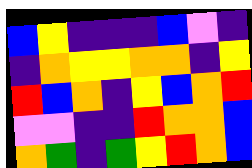[["blue", "yellow", "indigo", "indigo", "indigo", "blue", "violet", "indigo"], ["indigo", "orange", "yellow", "yellow", "orange", "orange", "indigo", "yellow"], ["red", "blue", "orange", "indigo", "yellow", "blue", "orange", "red"], ["violet", "violet", "indigo", "indigo", "red", "orange", "orange", "blue"], ["orange", "green", "indigo", "green", "yellow", "red", "orange", "blue"]]